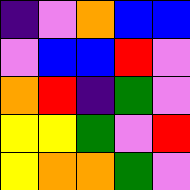[["indigo", "violet", "orange", "blue", "blue"], ["violet", "blue", "blue", "red", "violet"], ["orange", "red", "indigo", "green", "violet"], ["yellow", "yellow", "green", "violet", "red"], ["yellow", "orange", "orange", "green", "violet"]]